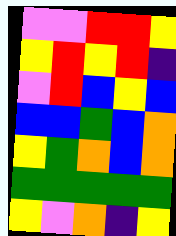[["violet", "violet", "red", "red", "yellow"], ["yellow", "red", "yellow", "red", "indigo"], ["violet", "red", "blue", "yellow", "blue"], ["blue", "blue", "green", "blue", "orange"], ["yellow", "green", "orange", "blue", "orange"], ["green", "green", "green", "green", "green"], ["yellow", "violet", "orange", "indigo", "yellow"]]